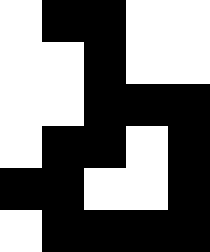[["white", "black", "black", "white", "white"], ["white", "white", "black", "white", "white"], ["white", "white", "black", "black", "black"], ["white", "black", "black", "white", "black"], ["black", "black", "white", "white", "black"], ["white", "black", "black", "black", "black"]]